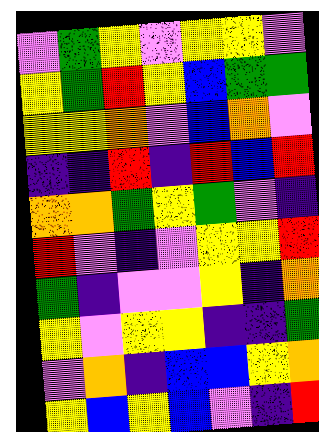[["violet", "green", "yellow", "violet", "yellow", "yellow", "violet"], ["yellow", "green", "red", "yellow", "blue", "green", "green"], ["yellow", "yellow", "orange", "violet", "blue", "orange", "violet"], ["indigo", "indigo", "red", "indigo", "red", "blue", "red"], ["orange", "orange", "green", "yellow", "green", "violet", "indigo"], ["red", "violet", "indigo", "violet", "yellow", "yellow", "red"], ["green", "indigo", "violet", "violet", "yellow", "indigo", "orange"], ["yellow", "violet", "yellow", "yellow", "indigo", "indigo", "green"], ["violet", "orange", "indigo", "blue", "blue", "yellow", "orange"], ["yellow", "blue", "yellow", "blue", "violet", "indigo", "red"]]